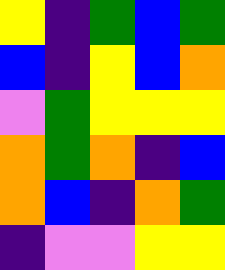[["yellow", "indigo", "green", "blue", "green"], ["blue", "indigo", "yellow", "blue", "orange"], ["violet", "green", "yellow", "yellow", "yellow"], ["orange", "green", "orange", "indigo", "blue"], ["orange", "blue", "indigo", "orange", "green"], ["indigo", "violet", "violet", "yellow", "yellow"]]